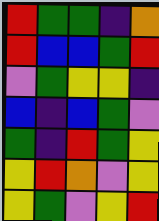[["red", "green", "green", "indigo", "orange"], ["red", "blue", "blue", "green", "red"], ["violet", "green", "yellow", "yellow", "indigo"], ["blue", "indigo", "blue", "green", "violet"], ["green", "indigo", "red", "green", "yellow"], ["yellow", "red", "orange", "violet", "yellow"], ["yellow", "green", "violet", "yellow", "red"]]